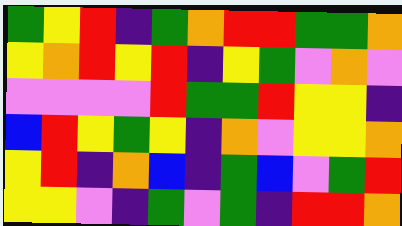[["green", "yellow", "red", "indigo", "green", "orange", "red", "red", "green", "green", "orange"], ["yellow", "orange", "red", "yellow", "red", "indigo", "yellow", "green", "violet", "orange", "violet"], ["violet", "violet", "violet", "violet", "red", "green", "green", "red", "yellow", "yellow", "indigo"], ["blue", "red", "yellow", "green", "yellow", "indigo", "orange", "violet", "yellow", "yellow", "orange"], ["yellow", "red", "indigo", "orange", "blue", "indigo", "green", "blue", "violet", "green", "red"], ["yellow", "yellow", "violet", "indigo", "green", "violet", "green", "indigo", "red", "red", "orange"]]